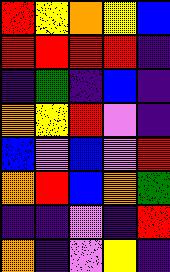[["red", "yellow", "orange", "yellow", "blue"], ["red", "red", "red", "red", "indigo"], ["indigo", "green", "indigo", "blue", "indigo"], ["orange", "yellow", "red", "violet", "indigo"], ["blue", "violet", "blue", "violet", "red"], ["orange", "red", "blue", "orange", "green"], ["indigo", "indigo", "violet", "indigo", "red"], ["orange", "indigo", "violet", "yellow", "indigo"]]